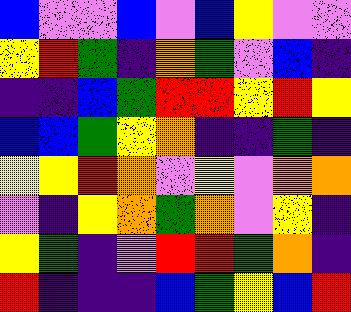[["blue", "violet", "violet", "blue", "violet", "blue", "yellow", "violet", "violet"], ["yellow", "red", "green", "indigo", "orange", "green", "violet", "blue", "indigo"], ["indigo", "indigo", "blue", "green", "red", "red", "yellow", "red", "yellow"], ["blue", "blue", "green", "yellow", "orange", "indigo", "indigo", "green", "indigo"], ["yellow", "yellow", "red", "orange", "violet", "yellow", "violet", "orange", "orange"], ["violet", "indigo", "yellow", "orange", "green", "orange", "violet", "yellow", "indigo"], ["yellow", "green", "indigo", "violet", "red", "red", "green", "orange", "indigo"], ["red", "indigo", "indigo", "indigo", "blue", "green", "yellow", "blue", "red"]]